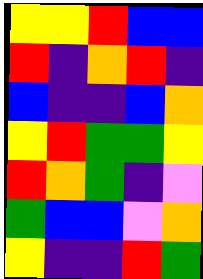[["yellow", "yellow", "red", "blue", "blue"], ["red", "indigo", "orange", "red", "indigo"], ["blue", "indigo", "indigo", "blue", "orange"], ["yellow", "red", "green", "green", "yellow"], ["red", "orange", "green", "indigo", "violet"], ["green", "blue", "blue", "violet", "orange"], ["yellow", "indigo", "indigo", "red", "green"]]